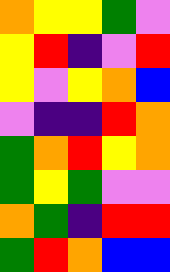[["orange", "yellow", "yellow", "green", "violet"], ["yellow", "red", "indigo", "violet", "red"], ["yellow", "violet", "yellow", "orange", "blue"], ["violet", "indigo", "indigo", "red", "orange"], ["green", "orange", "red", "yellow", "orange"], ["green", "yellow", "green", "violet", "violet"], ["orange", "green", "indigo", "red", "red"], ["green", "red", "orange", "blue", "blue"]]